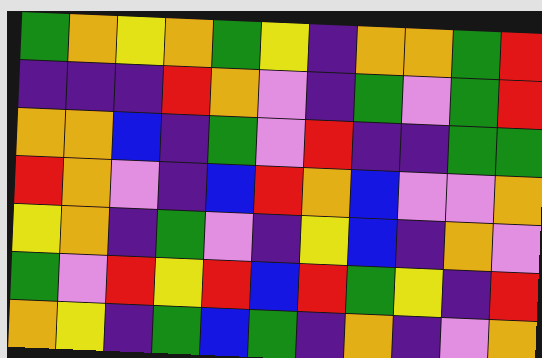[["green", "orange", "yellow", "orange", "green", "yellow", "indigo", "orange", "orange", "green", "red"], ["indigo", "indigo", "indigo", "red", "orange", "violet", "indigo", "green", "violet", "green", "red"], ["orange", "orange", "blue", "indigo", "green", "violet", "red", "indigo", "indigo", "green", "green"], ["red", "orange", "violet", "indigo", "blue", "red", "orange", "blue", "violet", "violet", "orange"], ["yellow", "orange", "indigo", "green", "violet", "indigo", "yellow", "blue", "indigo", "orange", "violet"], ["green", "violet", "red", "yellow", "red", "blue", "red", "green", "yellow", "indigo", "red"], ["orange", "yellow", "indigo", "green", "blue", "green", "indigo", "orange", "indigo", "violet", "orange"]]